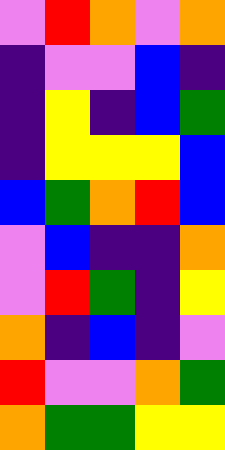[["violet", "red", "orange", "violet", "orange"], ["indigo", "violet", "violet", "blue", "indigo"], ["indigo", "yellow", "indigo", "blue", "green"], ["indigo", "yellow", "yellow", "yellow", "blue"], ["blue", "green", "orange", "red", "blue"], ["violet", "blue", "indigo", "indigo", "orange"], ["violet", "red", "green", "indigo", "yellow"], ["orange", "indigo", "blue", "indigo", "violet"], ["red", "violet", "violet", "orange", "green"], ["orange", "green", "green", "yellow", "yellow"]]